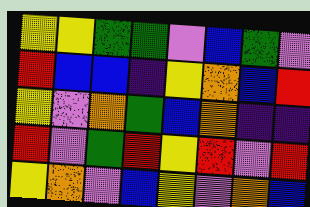[["yellow", "yellow", "green", "green", "violet", "blue", "green", "violet"], ["red", "blue", "blue", "indigo", "yellow", "orange", "blue", "red"], ["yellow", "violet", "orange", "green", "blue", "orange", "indigo", "indigo"], ["red", "violet", "green", "red", "yellow", "red", "violet", "red"], ["yellow", "orange", "violet", "blue", "yellow", "violet", "orange", "blue"]]